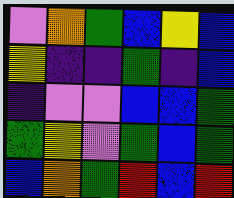[["violet", "orange", "green", "blue", "yellow", "blue"], ["yellow", "indigo", "indigo", "green", "indigo", "blue"], ["indigo", "violet", "violet", "blue", "blue", "green"], ["green", "yellow", "violet", "green", "blue", "green"], ["blue", "orange", "green", "red", "blue", "red"]]